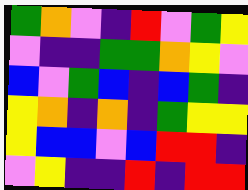[["green", "orange", "violet", "indigo", "red", "violet", "green", "yellow"], ["violet", "indigo", "indigo", "green", "green", "orange", "yellow", "violet"], ["blue", "violet", "green", "blue", "indigo", "blue", "green", "indigo"], ["yellow", "orange", "indigo", "orange", "indigo", "green", "yellow", "yellow"], ["yellow", "blue", "blue", "violet", "blue", "red", "red", "indigo"], ["violet", "yellow", "indigo", "indigo", "red", "indigo", "red", "red"]]